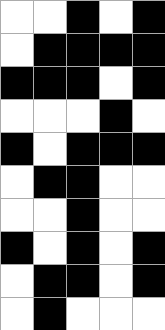[["white", "white", "black", "white", "black"], ["white", "black", "black", "black", "black"], ["black", "black", "black", "white", "black"], ["white", "white", "white", "black", "white"], ["black", "white", "black", "black", "black"], ["white", "black", "black", "white", "white"], ["white", "white", "black", "white", "white"], ["black", "white", "black", "white", "black"], ["white", "black", "black", "white", "black"], ["white", "black", "white", "white", "white"]]